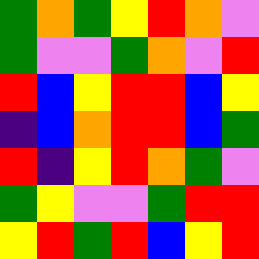[["green", "orange", "green", "yellow", "red", "orange", "violet"], ["green", "violet", "violet", "green", "orange", "violet", "red"], ["red", "blue", "yellow", "red", "red", "blue", "yellow"], ["indigo", "blue", "orange", "red", "red", "blue", "green"], ["red", "indigo", "yellow", "red", "orange", "green", "violet"], ["green", "yellow", "violet", "violet", "green", "red", "red"], ["yellow", "red", "green", "red", "blue", "yellow", "red"]]